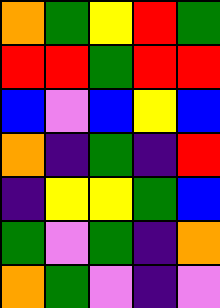[["orange", "green", "yellow", "red", "green"], ["red", "red", "green", "red", "red"], ["blue", "violet", "blue", "yellow", "blue"], ["orange", "indigo", "green", "indigo", "red"], ["indigo", "yellow", "yellow", "green", "blue"], ["green", "violet", "green", "indigo", "orange"], ["orange", "green", "violet", "indigo", "violet"]]